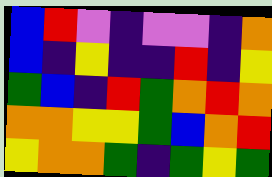[["blue", "red", "violet", "indigo", "violet", "violet", "indigo", "orange"], ["blue", "indigo", "yellow", "indigo", "indigo", "red", "indigo", "yellow"], ["green", "blue", "indigo", "red", "green", "orange", "red", "orange"], ["orange", "orange", "yellow", "yellow", "green", "blue", "orange", "red"], ["yellow", "orange", "orange", "green", "indigo", "green", "yellow", "green"]]